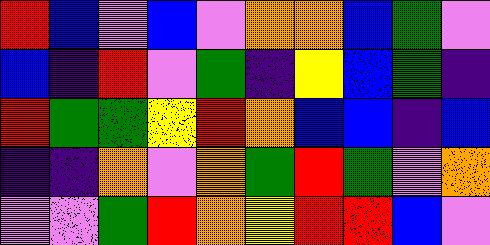[["red", "blue", "violet", "blue", "violet", "orange", "orange", "blue", "green", "violet"], ["blue", "indigo", "red", "violet", "green", "indigo", "yellow", "blue", "green", "indigo"], ["red", "green", "green", "yellow", "red", "orange", "blue", "blue", "indigo", "blue"], ["indigo", "indigo", "orange", "violet", "orange", "green", "red", "green", "violet", "orange"], ["violet", "violet", "green", "red", "orange", "yellow", "red", "red", "blue", "violet"]]